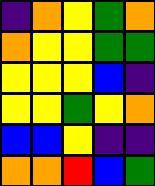[["indigo", "orange", "yellow", "green", "orange"], ["orange", "yellow", "yellow", "green", "green"], ["yellow", "yellow", "yellow", "blue", "indigo"], ["yellow", "yellow", "green", "yellow", "orange"], ["blue", "blue", "yellow", "indigo", "indigo"], ["orange", "orange", "red", "blue", "green"]]